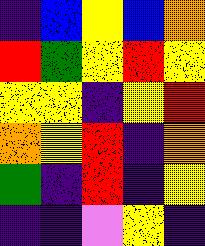[["indigo", "blue", "yellow", "blue", "orange"], ["red", "green", "yellow", "red", "yellow"], ["yellow", "yellow", "indigo", "yellow", "red"], ["orange", "yellow", "red", "indigo", "orange"], ["green", "indigo", "red", "indigo", "yellow"], ["indigo", "indigo", "violet", "yellow", "indigo"]]